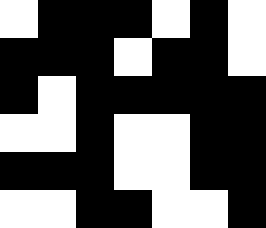[["white", "black", "black", "black", "white", "black", "white"], ["black", "black", "black", "white", "black", "black", "white"], ["black", "white", "black", "black", "black", "black", "black"], ["white", "white", "black", "white", "white", "black", "black"], ["black", "black", "black", "white", "white", "black", "black"], ["white", "white", "black", "black", "white", "white", "black"]]